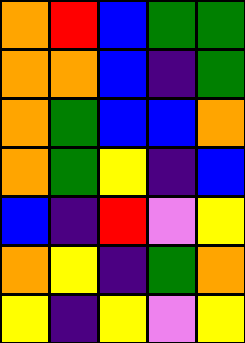[["orange", "red", "blue", "green", "green"], ["orange", "orange", "blue", "indigo", "green"], ["orange", "green", "blue", "blue", "orange"], ["orange", "green", "yellow", "indigo", "blue"], ["blue", "indigo", "red", "violet", "yellow"], ["orange", "yellow", "indigo", "green", "orange"], ["yellow", "indigo", "yellow", "violet", "yellow"]]